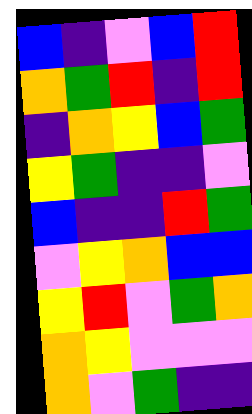[["blue", "indigo", "violet", "blue", "red"], ["orange", "green", "red", "indigo", "red"], ["indigo", "orange", "yellow", "blue", "green"], ["yellow", "green", "indigo", "indigo", "violet"], ["blue", "indigo", "indigo", "red", "green"], ["violet", "yellow", "orange", "blue", "blue"], ["yellow", "red", "violet", "green", "orange"], ["orange", "yellow", "violet", "violet", "violet"], ["orange", "violet", "green", "indigo", "indigo"]]